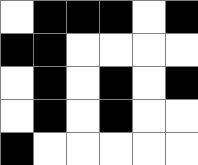[["white", "black", "black", "black", "white", "black"], ["black", "black", "white", "white", "white", "white"], ["white", "black", "white", "black", "white", "black"], ["white", "black", "white", "black", "white", "white"], ["black", "white", "white", "white", "white", "white"]]